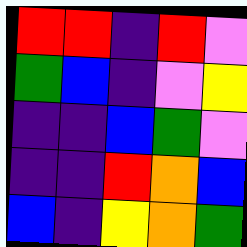[["red", "red", "indigo", "red", "violet"], ["green", "blue", "indigo", "violet", "yellow"], ["indigo", "indigo", "blue", "green", "violet"], ["indigo", "indigo", "red", "orange", "blue"], ["blue", "indigo", "yellow", "orange", "green"]]